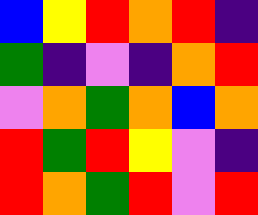[["blue", "yellow", "red", "orange", "red", "indigo"], ["green", "indigo", "violet", "indigo", "orange", "red"], ["violet", "orange", "green", "orange", "blue", "orange"], ["red", "green", "red", "yellow", "violet", "indigo"], ["red", "orange", "green", "red", "violet", "red"]]